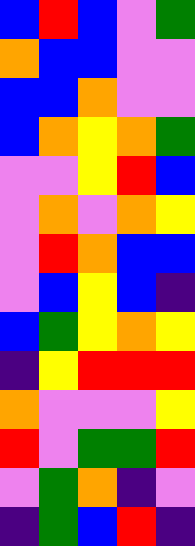[["blue", "red", "blue", "violet", "green"], ["orange", "blue", "blue", "violet", "violet"], ["blue", "blue", "orange", "violet", "violet"], ["blue", "orange", "yellow", "orange", "green"], ["violet", "violet", "yellow", "red", "blue"], ["violet", "orange", "violet", "orange", "yellow"], ["violet", "red", "orange", "blue", "blue"], ["violet", "blue", "yellow", "blue", "indigo"], ["blue", "green", "yellow", "orange", "yellow"], ["indigo", "yellow", "red", "red", "red"], ["orange", "violet", "violet", "violet", "yellow"], ["red", "violet", "green", "green", "red"], ["violet", "green", "orange", "indigo", "violet"], ["indigo", "green", "blue", "red", "indigo"]]